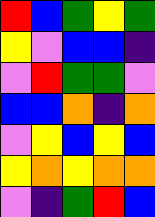[["red", "blue", "green", "yellow", "green"], ["yellow", "violet", "blue", "blue", "indigo"], ["violet", "red", "green", "green", "violet"], ["blue", "blue", "orange", "indigo", "orange"], ["violet", "yellow", "blue", "yellow", "blue"], ["yellow", "orange", "yellow", "orange", "orange"], ["violet", "indigo", "green", "red", "blue"]]